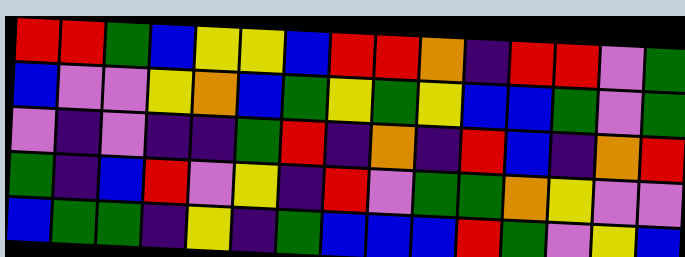[["red", "red", "green", "blue", "yellow", "yellow", "blue", "red", "red", "orange", "indigo", "red", "red", "violet", "green"], ["blue", "violet", "violet", "yellow", "orange", "blue", "green", "yellow", "green", "yellow", "blue", "blue", "green", "violet", "green"], ["violet", "indigo", "violet", "indigo", "indigo", "green", "red", "indigo", "orange", "indigo", "red", "blue", "indigo", "orange", "red"], ["green", "indigo", "blue", "red", "violet", "yellow", "indigo", "red", "violet", "green", "green", "orange", "yellow", "violet", "violet"], ["blue", "green", "green", "indigo", "yellow", "indigo", "green", "blue", "blue", "blue", "red", "green", "violet", "yellow", "blue"]]